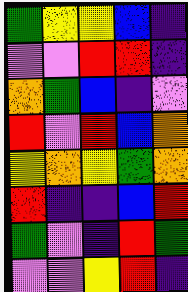[["green", "yellow", "yellow", "blue", "indigo"], ["violet", "violet", "red", "red", "indigo"], ["orange", "green", "blue", "indigo", "violet"], ["red", "violet", "red", "blue", "orange"], ["yellow", "orange", "yellow", "green", "orange"], ["red", "indigo", "indigo", "blue", "red"], ["green", "violet", "indigo", "red", "green"], ["violet", "violet", "yellow", "red", "indigo"]]